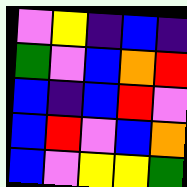[["violet", "yellow", "indigo", "blue", "indigo"], ["green", "violet", "blue", "orange", "red"], ["blue", "indigo", "blue", "red", "violet"], ["blue", "red", "violet", "blue", "orange"], ["blue", "violet", "yellow", "yellow", "green"]]